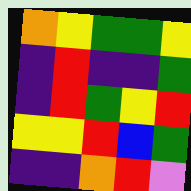[["orange", "yellow", "green", "green", "yellow"], ["indigo", "red", "indigo", "indigo", "green"], ["indigo", "red", "green", "yellow", "red"], ["yellow", "yellow", "red", "blue", "green"], ["indigo", "indigo", "orange", "red", "violet"]]